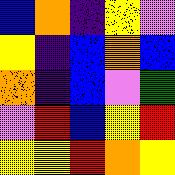[["blue", "orange", "indigo", "yellow", "violet"], ["yellow", "indigo", "blue", "orange", "blue"], ["orange", "indigo", "blue", "violet", "green"], ["violet", "red", "blue", "yellow", "red"], ["yellow", "yellow", "red", "orange", "yellow"]]